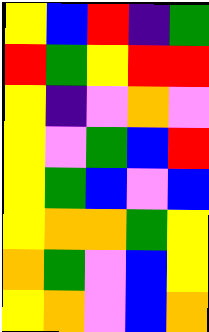[["yellow", "blue", "red", "indigo", "green"], ["red", "green", "yellow", "red", "red"], ["yellow", "indigo", "violet", "orange", "violet"], ["yellow", "violet", "green", "blue", "red"], ["yellow", "green", "blue", "violet", "blue"], ["yellow", "orange", "orange", "green", "yellow"], ["orange", "green", "violet", "blue", "yellow"], ["yellow", "orange", "violet", "blue", "orange"]]